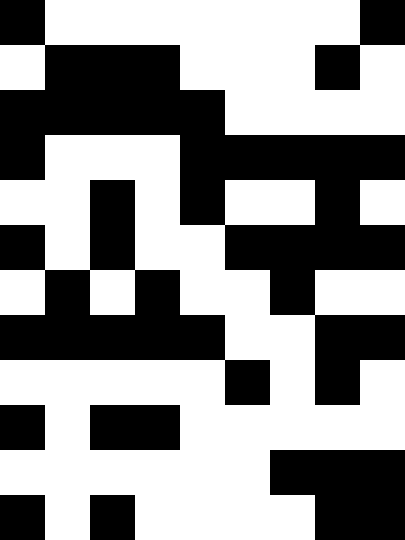[["black", "white", "white", "white", "white", "white", "white", "white", "black"], ["white", "black", "black", "black", "white", "white", "white", "black", "white"], ["black", "black", "black", "black", "black", "white", "white", "white", "white"], ["black", "white", "white", "white", "black", "black", "black", "black", "black"], ["white", "white", "black", "white", "black", "white", "white", "black", "white"], ["black", "white", "black", "white", "white", "black", "black", "black", "black"], ["white", "black", "white", "black", "white", "white", "black", "white", "white"], ["black", "black", "black", "black", "black", "white", "white", "black", "black"], ["white", "white", "white", "white", "white", "black", "white", "black", "white"], ["black", "white", "black", "black", "white", "white", "white", "white", "white"], ["white", "white", "white", "white", "white", "white", "black", "black", "black"], ["black", "white", "black", "white", "white", "white", "white", "black", "black"]]